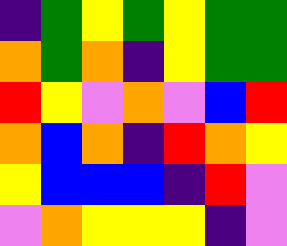[["indigo", "green", "yellow", "green", "yellow", "green", "green"], ["orange", "green", "orange", "indigo", "yellow", "green", "green"], ["red", "yellow", "violet", "orange", "violet", "blue", "red"], ["orange", "blue", "orange", "indigo", "red", "orange", "yellow"], ["yellow", "blue", "blue", "blue", "indigo", "red", "violet"], ["violet", "orange", "yellow", "yellow", "yellow", "indigo", "violet"]]